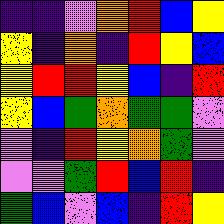[["indigo", "indigo", "violet", "orange", "red", "blue", "yellow"], ["yellow", "indigo", "orange", "indigo", "red", "yellow", "blue"], ["yellow", "red", "red", "yellow", "blue", "indigo", "red"], ["yellow", "blue", "green", "orange", "green", "green", "violet"], ["violet", "indigo", "red", "yellow", "orange", "green", "violet"], ["violet", "violet", "green", "red", "blue", "red", "indigo"], ["green", "blue", "violet", "blue", "indigo", "red", "yellow"]]